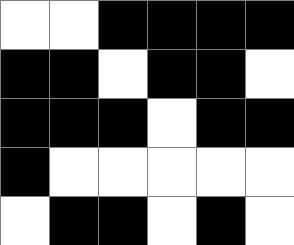[["white", "white", "black", "black", "black", "black"], ["black", "black", "white", "black", "black", "white"], ["black", "black", "black", "white", "black", "black"], ["black", "white", "white", "white", "white", "white"], ["white", "black", "black", "white", "black", "white"]]